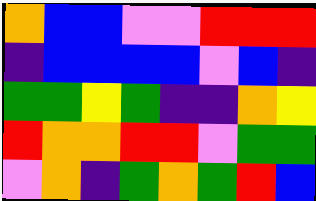[["orange", "blue", "blue", "violet", "violet", "red", "red", "red"], ["indigo", "blue", "blue", "blue", "blue", "violet", "blue", "indigo"], ["green", "green", "yellow", "green", "indigo", "indigo", "orange", "yellow"], ["red", "orange", "orange", "red", "red", "violet", "green", "green"], ["violet", "orange", "indigo", "green", "orange", "green", "red", "blue"]]